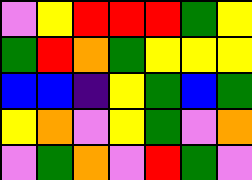[["violet", "yellow", "red", "red", "red", "green", "yellow"], ["green", "red", "orange", "green", "yellow", "yellow", "yellow"], ["blue", "blue", "indigo", "yellow", "green", "blue", "green"], ["yellow", "orange", "violet", "yellow", "green", "violet", "orange"], ["violet", "green", "orange", "violet", "red", "green", "violet"]]